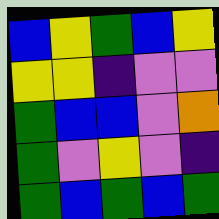[["blue", "yellow", "green", "blue", "yellow"], ["yellow", "yellow", "indigo", "violet", "violet"], ["green", "blue", "blue", "violet", "orange"], ["green", "violet", "yellow", "violet", "indigo"], ["green", "blue", "green", "blue", "green"]]